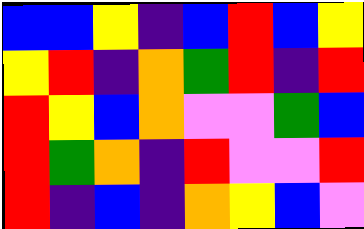[["blue", "blue", "yellow", "indigo", "blue", "red", "blue", "yellow"], ["yellow", "red", "indigo", "orange", "green", "red", "indigo", "red"], ["red", "yellow", "blue", "orange", "violet", "violet", "green", "blue"], ["red", "green", "orange", "indigo", "red", "violet", "violet", "red"], ["red", "indigo", "blue", "indigo", "orange", "yellow", "blue", "violet"]]